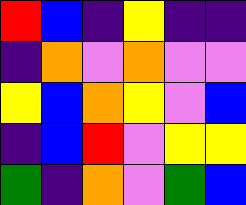[["red", "blue", "indigo", "yellow", "indigo", "indigo"], ["indigo", "orange", "violet", "orange", "violet", "violet"], ["yellow", "blue", "orange", "yellow", "violet", "blue"], ["indigo", "blue", "red", "violet", "yellow", "yellow"], ["green", "indigo", "orange", "violet", "green", "blue"]]